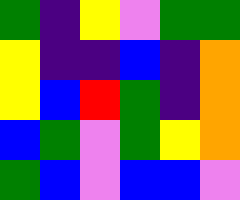[["green", "indigo", "yellow", "violet", "green", "green"], ["yellow", "indigo", "indigo", "blue", "indigo", "orange"], ["yellow", "blue", "red", "green", "indigo", "orange"], ["blue", "green", "violet", "green", "yellow", "orange"], ["green", "blue", "violet", "blue", "blue", "violet"]]